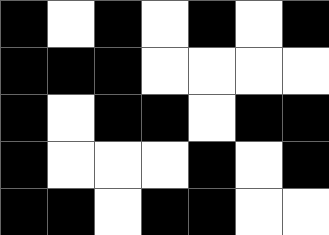[["black", "white", "black", "white", "black", "white", "black"], ["black", "black", "black", "white", "white", "white", "white"], ["black", "white", "black", "black", "white", "black", "black"], ["black", "white", "white", "white", "black", "white", "black"], ["black", "black", "white", "black", "black", "white", "white"]]